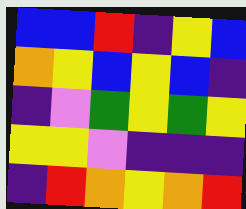[["blue", "blue", "red", "indigo", "yellow", "blue"], ["orange", "yellow", "blue", "yellow", "blue", "indigo"], ["indigo", "violet", "green", "yellow", "green", "yellow"], ["yellow", "yellow", "violet", "indigo", "indigo", "indigo"], ["indigo", "red", "orange", "yellow", "orange", "red"]]